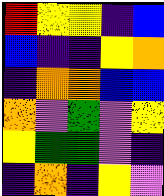[["red", "yellow", "yellow", "indigo", "blue"], ["blue", "indigo", "indigo", "yellow", "orange"], ["indigo", "orange", "orange", "blue", "blue"], ["orange", "violet", "green", "violet", "yellow"], ["yellow", "green", "green", "violet", "indigo"], ["indigo", "orange", "indigo", "yellow", "violet"]]